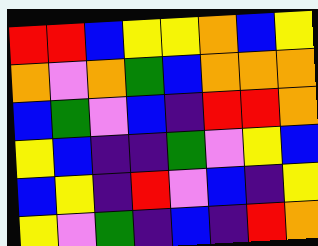[["red", "red", "blue", "yellow", "yellow", "orange", "blue", "yellow"], ["orange", "violet", "orange", "green", "blue", "orange", "orange", "orange"], ["blue", "green", "violet", "blue", "indigo", "red", "red", "orange"], ["yellow", "blue", "indigo", "indigo", "green", "violet", "yellow", "blue"], ["blue", "yellow", "indigo", "red", "violet", "blue", "indigo", "yellow"], ["yellow", "violet", "green", "indigo", "blue", "indigo", "red", "orange"]]